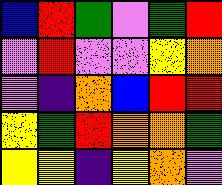[["blue", "red", "green", "violet", "green", "red"], ["violet", "red", "violet", "violet", "yellow", "orange"], ["violet", "indigo", "orange", "blue", "red", "red"], ["yellow", "green", "red", "orange", "orange", "green"], ["yellow", "yellow", "indigo", "yellow", "orange", "violet"]]